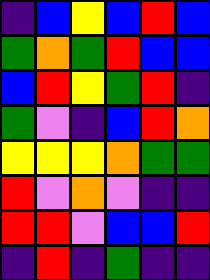[["indigo", "blue", "yellow", "blue", "red", "blue"], ["green", "orange", "green", "red", "blue", "blue"], ["blue", "red", "yellow", "green", "red", "indigo"], ["green", "violet", "indigo", "blue", "red", "orange"], ["yellow", "yellow", "yellow", "orange", "green", "green"], ["red", "violet", "orange", "violet", "indigo", "indigo"], ["red", "red", "violet", "blue", "blue", "red"], ["indigo", "red", "indigo", "green", "indigo", "indigo"]]